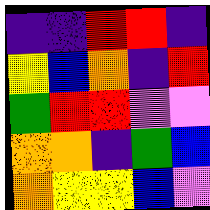[["indigo", "indigo", "red", "red", "indigo"], ["yellow", "blue", "orange", "indigo", "red"], ["green", "red", "red", "violet", "violet"], ["orange", "orange", "indigo", "green", "blue"], ["orange", "yellow", "yellow", "blue", "violet"]]